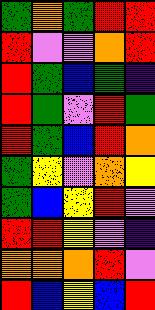[["green", "orange", "green", "red", "red"], ["red", "violet", "violet", "orange", "red"], ["red", "green", "blue", "green", "indigo"], ["red", "green", "violet", "red", "green"], ["red", "green", "blue", "red", "orange"], ["green", "yellow", "violet", "orange", "yellow"], ["green", "blue", "yellow", "red", "violet"], ["red", "red", "yellow", "violet", "indigo"], ["orange", "orange", "orange", "red", "violet"], ["red", "blue", "yellow", "blue", "red"]]